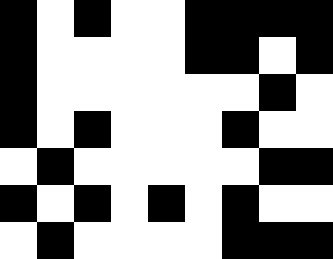[["black", "white", "black", "white", "white", "black", "black", "black", "black"], ["black", "white", "white", "white", "white", "black", "black", "white", "black"], ["black", "white", "white", "white", "white", "white", "white", "black", "white"], ["black", "white", "black", "white", "white", "white", "black", "white", "white"], ["white", "black", "white", "white", "white", "white", "white", "black", "black"], ["black", "white", "black", "white", "black", "white", "black", "white", "white"], ["white", "black", "white", "white", "white", "white", "black", "black", "black"]]